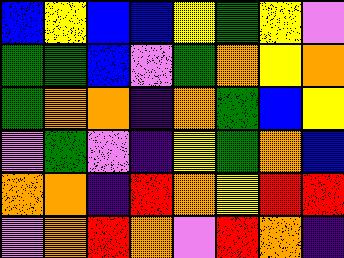[["blue", "yellow", "blue", "blue", "yellow", "green", "yellow", "violet"], ["green", "green", "blue", "violet", "green", "orange", "yellow", "orange"], ["green", "orange", "orange", "indigo", "orange", "green", "blue", "yellow"], ["violet", "green", "violet", "indigo", "yellow", "green", "orange", "blue"], ["orange", "orange", "indigo", "red", "orange", "yellow", "red", "red"], ["violet", "orange", "red", "orange", "violet", "red", "orange", "indigo"]]